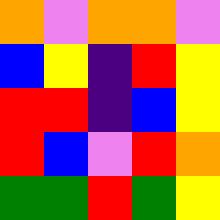[["orange", "violet", "orange", "orange", "violet"], ["blue", "yellow", "indigo", "red", "yellow"], ["red", "red", "indigo", "blue", "yellow"], ["red", "blue", "violet", "red", "orange"], ["green", "green", "red", "green", "yellow"]]